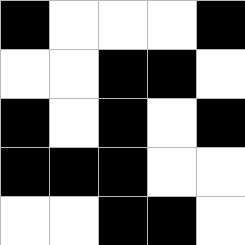[["black", "white", "white", "white", "black"], ["white", "white", "black", "black", "white"], ["black", "white", "black", "white", "black"], ["black", "black", "black", "white", "white"], ["white", "white", "black", "black", "white"]]